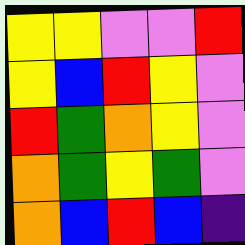[["yellow", "yellow", "violet", "violet", "red"], ["yellow", "blue", "red", "yellow", "violet"], ["red", "green", "orange", "yellow", "violet"], ["orange", "green", "yellow", "green", "violet"], ["orange", "blue", "red", "blue", "indigo"]]